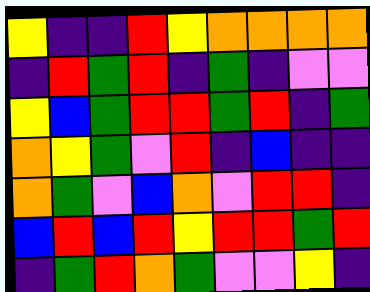[["yellow", "indigo", "indigo", "red", "yellow", "orange", "orange", "orange", "orange"], ["indigo", "red", "green", "red", "indigo", "green", "indigo", "violet", "violet"], ["yellow", "blue", "green", "red", "red", "green", "red", "indigo", "green"], ["orange", "yellow", "green", "violet", "red", "indigo", "blue", "indigo", "indigo"], ["orange", "green", "violet", "blue", "orange", "violet", "red", "red", "indigo"], ["blue", "red", "blue", "red", "yellow", "red", "red", "green", "red"], ["indigo", "green", "red", "orange", "green", "violet", "violet", "yellow", "indigo"]]